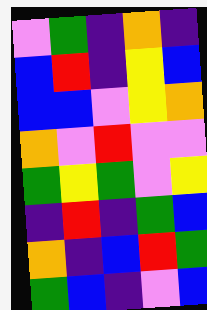[["violet", "green", "indigo", "orange", "indigo"], ["blue", "red", "indigo", "yellow", "blue"], ["blue", "blue", "violet", "yellow", "orange"], ["orange", "violet", "red", "violet", "violet"], ["green", "yellow", "green", "violet", "yellow"], ["indigo", "red", "indigo", "green", "blue"], ["orange", "indigo", "blue", "red", "green"], ["green", "blue", "indigo", "violet", "blue"]]